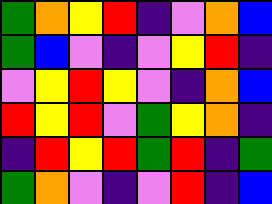[["green", "orange", "yellow", "red", "indigo", "violet", "orange", "blue"], ["green", "blue", "violet", "indigo", "violet", "yellow", "red", "indigo"], ["violet", "yellow", "red", "yellow", "violet", "indigo", "orange", "blue"], ["red", "yellow", "red", "violet", "green", "yellow", "orange", "indigo"], ["indigo", "red", "yellow", "red", "green", "red", "indigo", "green"], ["green", "orange", "violet", "indigo", "violet", "red", "indigo", "blue"]]